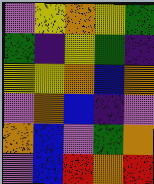[["violet", "yellow", "orange", "yellow", "green"], ["green", "indigo", "yellow", "green", "indigo"], ["yellow", "yellow", "orange", "blue", "orange"], ["violet", "orange", "blue", "indigo", "violet"], ["orange", "blue", "violet", "green", "orange"], ["violet", "blue", "red", "orange", "red"]]